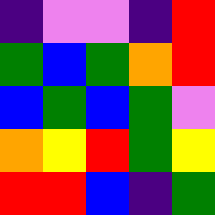[["indigo", "violet", "violet", "indigo", "red"], ["green", "blue", "green", "orange", "red"], ["blue", "green", "blue", "green", "violet"], ["orange", "yellow", "red", "green", "yellow"], ["red", "red", "blue", "indigo", "green"]]